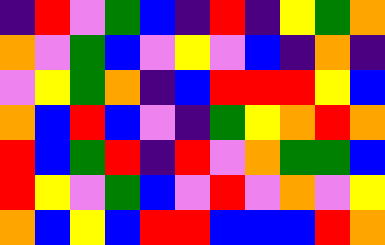[["indigo", "red", "violet", "green", "blue", "indigo", "red", "indigo", "yellow", "green", "orange"], ["orange", "violet", "green", "blue", "violet", "yellow", "violet", "blue", "indigo", "orange", "indigo"], ["violet", "yellow", "green", "orange", "indigo", "blue", "red", "red", "red", "yellow", "blue"], ["orange", "blue", "red", "blue", "violet", "indigo", "green", "yellow", "orange", "red", "orange"], ["red", "blue", "green", "red", "indigo", "red", "violet", "orange", "green", "green", "blue"], ["red", "yellow", "violet", "green", "blue", "violet", "red", "violet", "orange", "violet", "yellow"], ["orange", "blue", "yellow", "blue", "red", "red", "blue", "blue", "blue", "red", "orange"]]